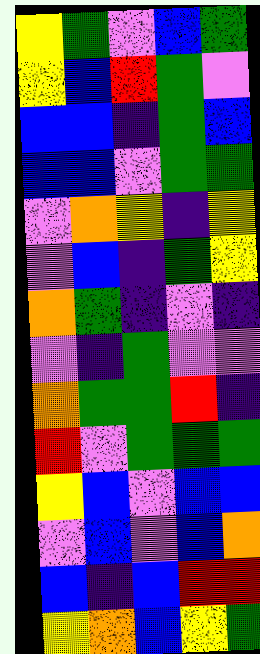[["yellow", "green", "violet", "blue", "green"], ["yellow", "blue", "red", "green", "violet"], ["blue", "blue", "indigo", "green", "blue"], ["blue", "blue", "violet", "green", "green"], ["violet", "orange", "yellow", "indigo", "yellow"], ["violet", "blue", "indigo", "green", "yellow"], ["orange", "green", "indigo", "violet", "indigo"], ["violet", "indigo", "green", "violet", "violet"], ["orange", "green", "green", "red", "indigo"], ["red", "violet", "green", "green", "green"], ["yellow", "blue", "violet", "blue", "blue"], ["violet", "blue", "violet", "blue", "orange"], ["blue", "indigo", "blue", "red", "red"], ["yellow", "orange", "blue", "yellow", "green"]]